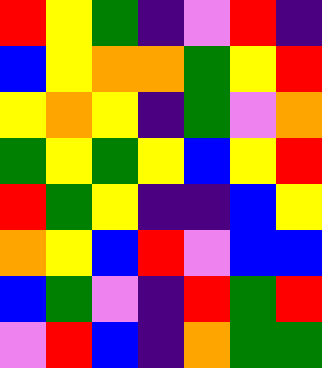[["red", "yellow", "green", "indigo", "violet", "red", "indigo"], ["blue", "yellow", "orange", "orange", "green", "yellow", "red"], ["yellow", "orange", "yellow", "indigo", "green", "violet", "orange"], ["green", "yellow", "green", "yellow", "blue", "yellow", "red"], ["red", "green", "yellow", "indigo", "indigo", "blue", "yellow"], ["orange", "yellow", "blue", "red", "violet", "blue", "blue"], ["blue", "green", "violet", "indigo", "red", "green", "red"], ["violet", "red", "blue", "indigo", "orange", "green", "green"]]